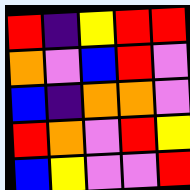[["red", "indigo", "yellow", "red", "red"], ["orange", "violet", "blue", "red", "violet"], ["blue", "indigo", "orange", "orange", "violet"], ["red", "orange", "violet", "red", "yellow"], ["blue", "yellow", "violet", "violet", "red"]]